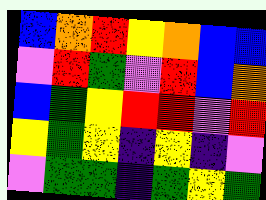[["blue", "orange", "red", "yellow", "orange", "blue", "blue"], ["violet", "red", "green", "violet", "red", "blue", "orange"], ["blue", "green", "yellow", "red", "red", "violet", "red"], ["yellow", "green", "yellow", "indigo", "yellow", "indigo", "violet"], ["violet", "green", "green", "indigo", "green", "yellow", "green"]]